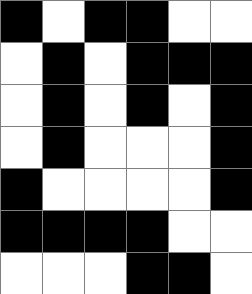[["black", "white", "black", "black", "white", "white"], ["white", "black", "white", "black", "black", "black"], ["white", "black", "white", "black", "white", "black"], ["white", "black", "white", "white", "white", "black"], ["black", "white", "white", "white", "white", "black"], ["black", "black", "black", "black", "white", "white"], ["white", "white", "white", "black", "black", "white"]]